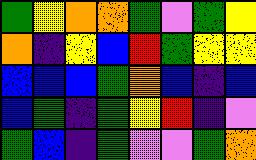[["green", "yellow", "orange", "orange", "green", "violet", "green", "yellow"], ["orange", "indigo", "yellow", "blue", "red", "green", "yellow", "yellow"], ["blue", "blue", "blue", "green", "orange", "blue", "indigo", "blue"], ["blue", "green", "indigo", "green", "yellow", "red", "indigo", "violet"], ["green", "blue", "indigo", "green", "violet", "violet", "green", "orange"]]